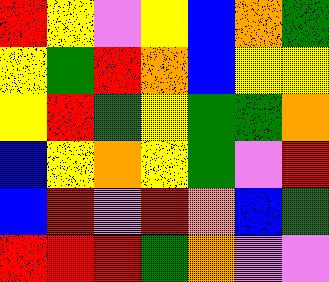[["red", "yellow", "violet", "yellow", "blue", "orange", "green"], ["yellow", "green", "red", "orange", "blue", "yellow", "yellow"], ["yellow", "red", "green", "yellow", "green", "green", "orange"], ["blue", "yellow", "orange", "yellow", "green", "violet", "red"], ["blue", "red", "violet", "red", "orange", "blue", "green"], ["red", "red", "red", "green", "orange", "violet", "violet"]]